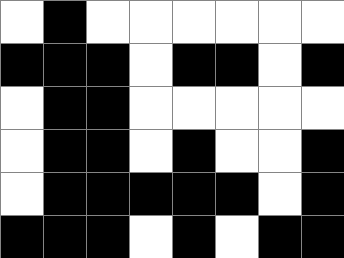[["white", "black", "white", "white", "white", "white", "white", "white"], ["black", "black", "black", "white", "black", "black", "white", "black"], ["white", "black", "black", "white", "white", "white", "white", "white"], ["white", "black", "black", "white", "black", "white", "white", "black"], ["white", "black", "black", "black", "black", "black", "white", "black"], ["black", "black", "black", "white", "black", "white", "black", "black"]]